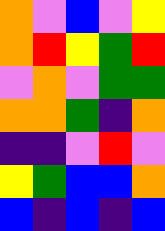[["orange", "violet", "blue", "violet", "yellow"], ["orange", "red", "yellow", "green", "red"], ["violet", "orange", "violet", "green", "green"], ["orange", "orange", "green", "indigo", "orange"], ["indigo", "indigo", "violet", "red", "violet"], ["yellow", "green", "blue", "blue", "orange"], ["blue", "indigo", "blue", "indigo", "blue"]]